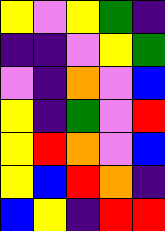[["yellow", "violet", "yellow", "green", "indigo"], ["indigo", "indigo", "violet", "yellow", "green"], ["violet", "indigo", "orange", "violet", "blue"], ["yellow", "indigo", "green", "violet", "red"], ["yellow", "red", "orange", "violet", "blue"], ["yellow", "blue", "red", "orange", "indigo"], ["blue", "yellow", "indigo", "red", "red"]]